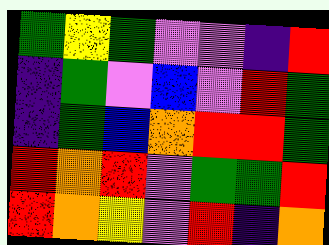[["green", "yellow", "green", "violet", "violet", "indigo", "red"], ["indigo", "green", "violet", "blue", "violet", "red", "green"], ["indigo", "green", "blue", "orange", "red", "red", "green"], ["red", "orange", "red", "violet", "green", "green", "red"], ["red", "orange", "yellow", "violet", "red", "indigo", "orange"]]